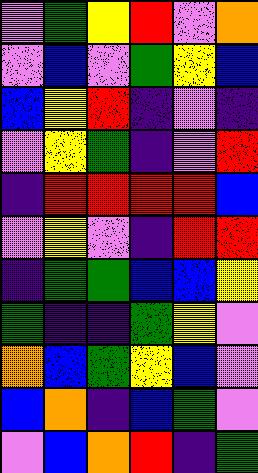[["violet", "green", "yellow", "red", "violet", "orange"], ["violet", "blue", "violet", "green", "yellow", "blue"], ["blue", "yellow", "red", "indigo", "violet", "indigo"], ["violet", "yellow", "green", "indigo", "violet", "red"], ["indigo", "red", "red", "red", "red", "blue"], ["violet", "yellow", "violet", "indigo", "red", "red"], ["indigo", "green", "green", "blue", "blue", "yellow"], ["green", "indigo", "indigo", "green", "yellow", "violet"], ["orange", "blue", "green", "yellow", "blue", "violet"], ["blue", "orange", "indigo", "blue", "green", "violet"], ["violet", "blue", "orange", "red", "indigo", "green"]]